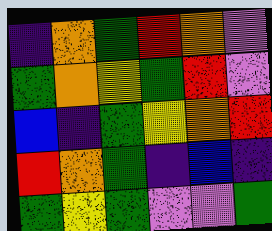[["indigo", "orange", "green", "red", "orange", "violet"], ["green", "orange", "yellow", "green", "red", "violet"], ["blue", "indigo", "green", "yellow", "orange", "red"], ["red", "orange", "green", "indigo", "blue", "indigo"], ["green", "yellow", "green", "violet", "violet", "green"]]